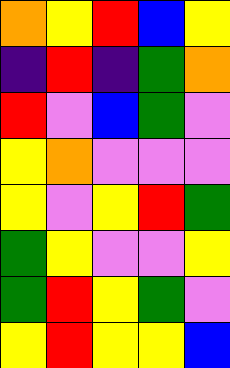[["orange", "yellow", "red", "blue", "yellow"], ["indigo", "red", "indigo", "green", "orange"], ["red", "violet", "blue", "green", "violet"], ["yellow", "orange", "violet", "violet", "violet"], ["yellow", "violet", "yellow", "red", "green"], ["green", "yellow", "violet", "violet", "yellow"], ["green", "red", "yellow", "green", "violet"], ["yellow", "red", "yellow", "yellow", "blue"]]